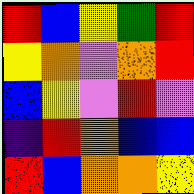[["red", "blue", "yellow", "green", "red"], ["yellow", "orange", "violet", "orange", "red"], ["blue", "yellow", "violet", "red", "violet"], ["indigo", "red", "orange", "blue", "blue"], ["red", "blue", "orange", "orange", "yellow"]]